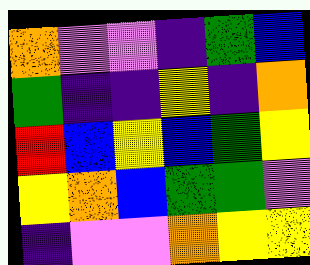[["orange", "violet", "violet", "indigo", "green", "blue"], ["green", "indigo", "indigo", "yellow", "indigo", "orange"], ["red", "blue", "yellow", "blue", "green", "yellow"], ["yellow", "orange", "blue", "green", "green", "violet"], ["indigo", "violet", "violet", "orange", "yellow", "yellow"]]